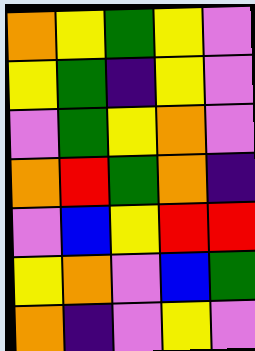[["orange", "yellow", "green", "yellow", "violet"], ["yellow", "green", "indigo", "yellow", "violet"], ["violet", "green", "yellow", "orange", "violet"], ["orange", "red", "green", "orange", "indigo"], ["violet", "blue", "yellow", "red", "red"], ["yellow", "orange", "violet", "blue", "green"], ["orange", "indigo", "violet", "yellow", "violet"]]